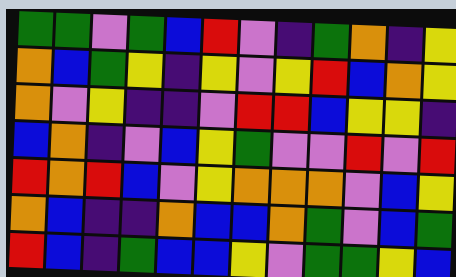[["green", "green", "violet", "green", "blue", "red", "violet", "indigo", "green", "orange", "indigo", "yellow"], ["orange", "blue", "green", "yellow", "indigo", "yellow", "violet", "yellow", "red", "blue", "orange", "yellow"], ["orange", "violet", "yellow", "indigo", "indigo", "violet", "red", "red", "blue", "yellow", "yellow", "indigo"], ["blue", "orange", "indigo", "violet", "blue", "yellow", "green", "violet", "violet", "red", "violet", "red"], ["red", "orange", "red", "blue", "violet", "yellow", "orange", "orange", "orange", "violet", "blue", "yellow"], ["orange", "blue", "indigo", "indigo", "orange", "blue", "blue", "orange", "green", "violet", "blue", "green"], ["red", "blue", "indigo", "green", "blue", "blue", "yellow", "violet", "green", "green", "yellow", "blue"]]